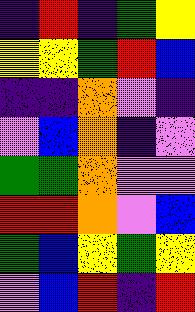[["indigo", "red", "indigo", "green", "yellow"], ["yellow", "yellow", "green", "red", "blue"], ["indigo", "indigo", "orange", "violet", "indigo"], ["violet", "blue", "orange", "indigo", "violet"], ["green", "green", "orange", "violet", "violet"], ["red", "red", "orange", "violet", "blue"], ["green", "blue", "yellow", "green", "yellow"], ["violet", "blue", "red", "indigo", "red"]]